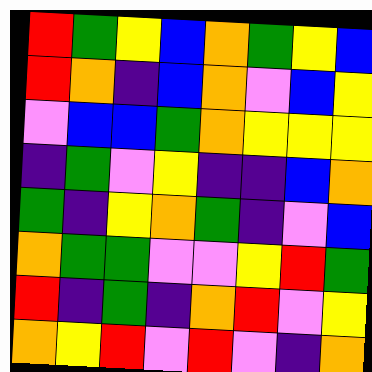[["red", "green", "yellow", "blue", "orange", "green", "yellow", "blue"], ["red", "orange", "indigo", "blue", "orange", "violet", "blue", "yellow"], ["violet", "blue", "blue", "green", "orange", "yellow", "yellow", "yellow"], ["indigo", "green", "violet", "yellow", "indigo", "indigo", "blue", "orange"], ["green", "indigo", "yellow", "orange", "green", "indigo", "violet", "blue"], ["orange", "green", "green", "violet", "violet", "yellow", "red", "green"], ["red", "indigo", "green", "indigo", "orange", "red", "violet", "yellow"], ["orange", "yellow", "red", "violet", "red", "violet", "indigo", "orange"]]